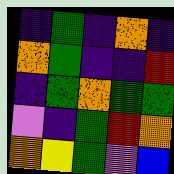[["indigo", "green", "indigo", "orange", "indigo"], ["orange", "green", "indigo", "indigo", "red"], ["indigo", "green", "orange", "green", "green"], ["violet", "indigo", "green", "red", "orange"], ["orange", "yellow", "green", "violet", "blue"]]